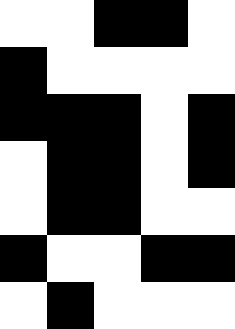[["white", "white", "black", "black", "white"], ["black", "white", "white", "white", "white"], ["black", "black", "black", "white", "black"], ["white", "black", "black", "white", "black"], ["white", "black", "black", "white", "white"], ["black", "white", "white", "black", "black"], ["white", "black", "white", "white", "white"]]